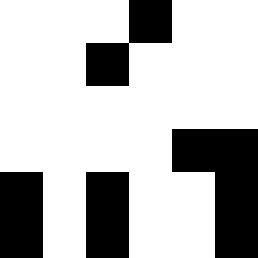[["white", "white", "white", "black", "white", "white"], ["white", "white", "black", "white", "white", "white"], ["white", "white", "white", "white", "white", "white"], ["white", "white", "white", "white", "black", "black"], ["black", "white", "black", "white", "white", "black"], ["black", "white", "black", "white", "white", "black"]]